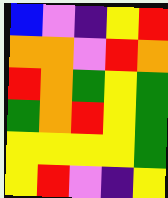[["blue", "violet", "indigo", "yellow", "red"], ["orange", "orange", "violet", "red", "orange"], ["red", "orange", "green", "yellow", "green"], ["green", "orange", "red", "yellow", "green"], ["yellow", "yellow", "yellow", "yellow", "green"], ["yellow", "red", "violet", "indigo", "yellow"]]